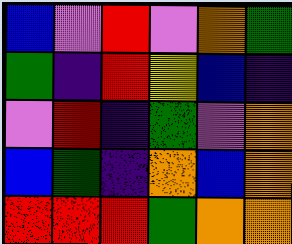[["blue", "violet", "red", "violet", "orange", "green"], ["green", "indigo", "red", "yellow", "blue", "indigo"], ["violet", "red", "indigo", "green", "violet", "orange"], ["blue", "green", "indigo", "orange", "blue", "orange"], ["red", "red", "red", "green", "orange", "orange"]]